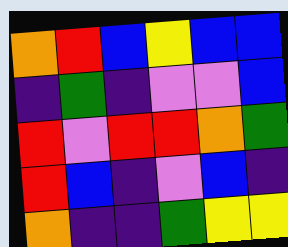[["orange", "red", "blue", "yellow", "blue", "blue"], ["indigo", "green", "indigo", "violet", "violet", "blue"], ["red", "violet", "red", "red", "orange", "green"], ["red", "blue", "indigo", "violet", "blue", "indigo"], ["orange", "indigo", "indigo", "green", "yellow", "yellow"]]